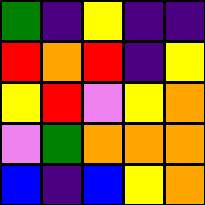[["green", "indigo", "yellow", "indigo", "indigo"], ["red", "orange", "red", "indigo", "yellow"], ["yellow", "red", "violet", "yellow", "orange"], ["violet", "green", "orange", "orange", "orange"], ["blue", "indigo", "blue", "yellow", "orange"]]